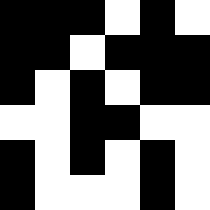[["black", "black", "black", "white", "black", "white"], ["black", "black", "white", "black", "black", "black"], ["black", "white", "black", "white", "black", "black"], ["white", "white", "black", "black", "white", "white"], ["black", "white", "black", "white", "black", "white"], ["black", "white", "white", "white", "black", "white"]]